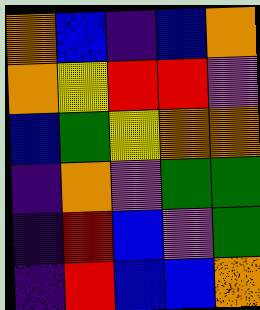[["orange", "blue", "indigo", "blue", "orange"], ["orange", "yellow", "red", "red", "violet"], ["blue", "green", "yellow", "orange", "orange"], ["indigo", "orange", "violet", "green", "green"], ["indigo", "red", "blue", "violet", "green"], ["indigo", "red", "blue", "blue", "orange"]]